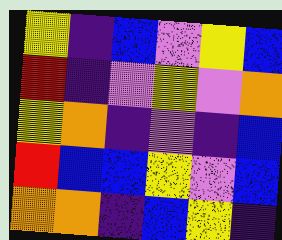[["yellow", "indigo", "blue", "violet", "yellow", "blue"], ["red", "indigo", "violet", "yellow", "violet", "orange"], ["yellow", "orange", "indigo", "violet", "indigo", "blue"], ["red", "blue", "blue", "yellow", "violet", "blue"], ["orange", "orange", "indigo", "blue", "yellow", "indigo"]]